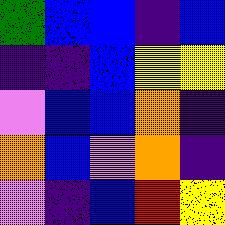[["green", "blue", "blue", "indigo", "blue"], ["indigo", "indigo", "blue", "yellow", "yellow"], ["violet", "blue", "blue", "orange", "indigo"], ["orange", "blue", "violet", "orange", "indigo"], ["violet", "indigo", "blue", "red", "yellow"]]